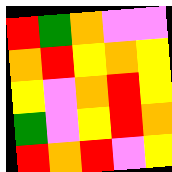[["red", "green", "orange", "violet", "violet"], ["orange", "red", "yellow", "orange", "yellow"], ["yellow", "violet", "orange", "red", "yellow"], ["green", "violet", "yellow", "red", "orange"], ["red", "orange", "red", "violet", "yellow"]]